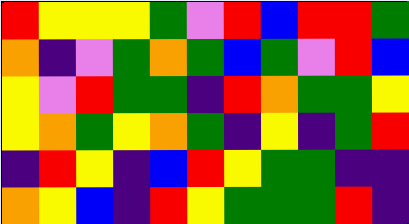[["red", "yellow", "yellow", "yellow", "green", "violet", "red", "blue", "red", "red", "green"], ["orange", "indigo", "violet", "green", "orange", "green", "blue", "green", "violet", "red", "blue"], ["yellow", "violet", "red", "green", "green", "indigo", "red", "orange", "green", "green", "yellow"], ["yellow", "orange", "green", "yellow", "orange", "green", "indigo", "yellow", "indigo", "green", "red"], ["indigo", "red", "yellow", "indigo", "blue", "red", "yellow", "green", "green", "indigo", "indigo"], ["orange", "yellow", "blue", "indigo", "red", "yellow", "green", "green", "green", "red", "indigo"]]